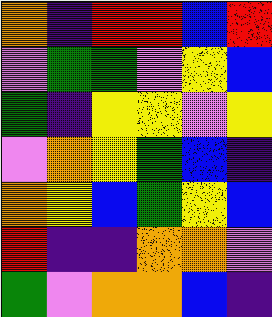[["orange", "indigo", "red", "red", "blue", "red"], ["violet", "green", "green", "violet", "yellow", "blue"], ["green", "indigo", "yellow", "yellow", "violet", "yellow"], ["violet", "orange", "yellow", "green", "blue", "indigo"], ["orange", "yellow", "blue", "green", "yellow", "blue"], ["red", "indigo", "indigo", "orange", "orange", "violet"], ["green", "violet", "orange", "orange", "blue", "indigo"]]